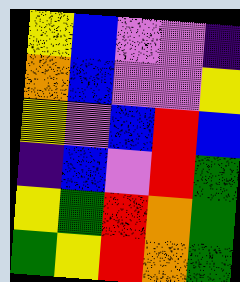[["yellow", "blue", "violet", "violet", "indigo"], ["orange", "blue", "violet", "violet", "yellow"], ["yellow", "violet", "blue", "red", "blue"], ["indigo", "blue", "violet", "red", "green"], ["yellow", "green", "red", "orange", "green"], ["green", "yellow", "red", "orange", "green"]]